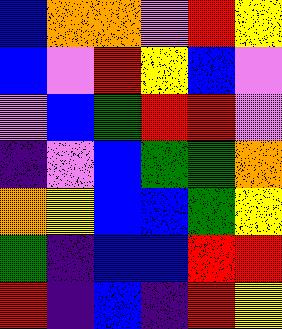[["blue", "orange", "orange", "violet", "red", "yellow"], ["blue", "violet", "red", "yellow", "blue", "violet"], ["violet", "blue", "green", "red", "red", "violet"], ["indigo", "violet", "blue", "green", "green", "orange"], ["orange", "yellow", "blue", "blue", "green", "yellow"], ["green", "indigo", "blue", "blue", "red", "red"], ["red", "indigo", "blue", "indigo", "red", "yellow"]]